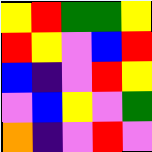[["yellow", "red", "green", "green", "yellow"], ["red", "yellow", "violet", "blue", "red"], ["blue", "indigo", "violet", "red", "yellow"], ["violet", "blue", "yellow", "violet", "green"], ["orange", "indigo", "violet", "red", "violet"]]